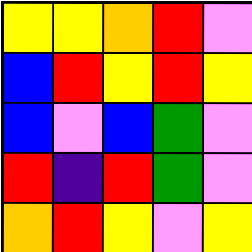[["yellow", "yellow", "orange", "red", "violet"], ["blue", "red", "yellow", "red", "yellow"], ["blue", "violet", "blue", "green", "violet"], ["red", "indigo", "red", "green", "violet"], ["orange", "red", "yellow", "violet", "yellow"]]